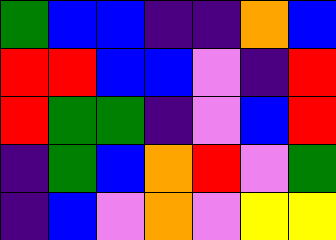[["green", "blue", "blue", "indigo", "indigo", "orange", "blue"], ["red", "red", "blue", "blue", "violet", "indigo", "red"], ["red", "green", "green", "indigo", "violet", "blue", "red"], ["indigo", "green", "blue", "orange", "red", "violet", "green"], ["indigo", "blue", "violet", "orange", "violet", "yellow", "yellow"]]